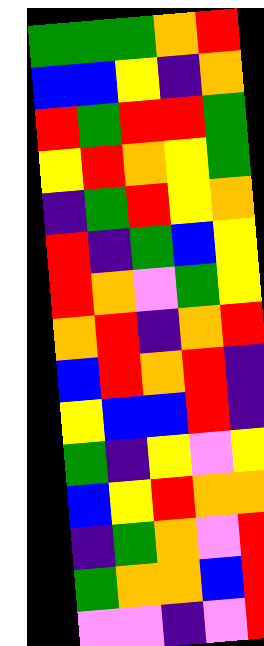[["green", "green", "green", "orange", "red"], ["blue", "blue", "yellow", "indigo", "orange"], ["red", "green", "red", "red", "green"], ["yellow", "red", "orange", "yellow", "green"], ["indigo", "green", "red", "yellow", "orange"], ["red", "indigo", "green", "blue", "yellow"], ["red", "orange", "violet", "green", "yellow"], ["orange", "red", "indigo", "orange", "red"], ["blue", "red", "orange", "red", "indigo"], ["yellow", "blue", "blue", "red", "indigo"], ["green", "indigo", "yellow", "violet", "yellow"], ["blue", "yellow", "red", "orange", "orange"], ["indigo", "green", "orange", "violet", "red"], ["green", "orange", "orange", "blue", "red"], ["violet", "violet", "indigo", "violet", "red"]]